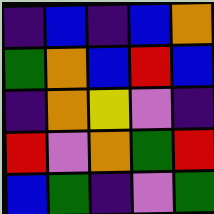[["indigo", "blue", "indigo", "blue", "orange"], ["green", "orange", "blue", "red", "blue"], ["indigo", "orange", "yellow", "violet", "indigo"], ["red", "violet", "orange", "green", "red"], ["blue", "green", "indigo", "violet", "green"]]